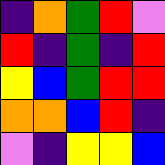[["indigo", "orange", "green", "red", "violet"], ["red", "indigo", "green", "indigo", "red"], ["yellow", "blue", "green", "red", "red"], ["orange", "orange", "blue", "red", "indigo"], ["violet", "indigo", "yellow", "yellow", "blue"]]